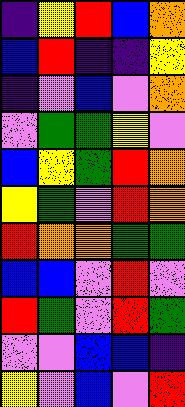[["indigo", "yellow", "red", "blue", "orange"], ["blue", "red", "indigo", "indigo", "yellow"], ["indigo", "violet", "blue", "violet", "orange"], ["violet", "green", "green", "yellow", "violet"], ["blue", "yellow", "green", "red", "orange"], ["yellow", "green", "violet", "red", "orange"], ["red", "orange", "orange", "green", "green"], ["blue", "blue", "violet", "red", "violet"], ["red", "green", "violet", "red", "green"], ["violet", "violet", "blue", "blue", "indigo"], ["yellow", "violet", "blue", "violet", "red"]]